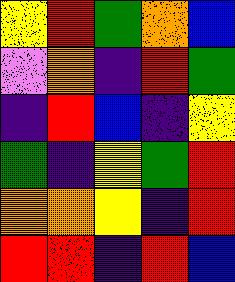[["yellow", "red", "green", "orange", "blue"], ["violet", "orange", "indigo", "red", "green"], ["indigo", "red", "blue", "indigo", "yellow"], ["green", "indigo", "yellow", "green", "red"], ["orange", "orange", "yellow", "indigo", "red"], ["red", "red", "indigo", "red", "blue"]]